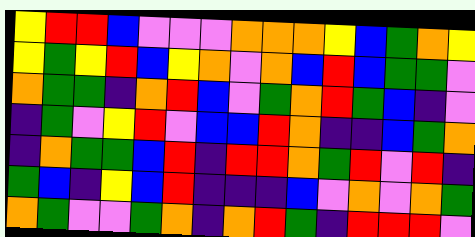[["yellow", "red", "red", "blue", "violet", "violet", "violet", "orange", "orange", "orange", "yellow", "blue", "green", "orange", "yellow"], ["yellow", "green", "yellow", "red", "blue", "yellow", "orange", "violet", "orange", "blue", "red", "blue", "green", "green", "violet"], ["orange", "green", "green", "indigo", "orange", "red", "blue", "violet", "green", "orange", "red", "green", "blue", "indigo", "violet"], ["indigo", "green", "violet", "yellow", "red", "violet", "blue", "blue", "red", "orange", "indigo", "indigo", "blue", "green", "orange"], ["indigo", "orange", "green", "green", "blue", "red", "indigo", "red", "red", "orange", "green", "red", "violet", "red", "indigo"], ["green", "blue", "indigo", "yellow", "blue", "red", "indigo", "indigo", "indigo", "blue", "violet", "orange", "violet", "orange", "green"], ["orange", "green", "violet", "violet", "green", "orange", "indigo", "orange", "red", "green", "indigo", "red", "red", "red", "violet"]]